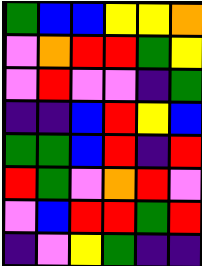[["green", "blue", "blue", "yellow", "yellow", "orange"], ["violet", "orange", "red", "red", "green", "yellow"], ["violet", "red", "violet", "violet", "indigo", "green"], ["indigo", "indigo", "blue", "red", "yellow", "blue"], ["green", "green", "blue", "red", "indigo", "red"], ["red", "green", "violet", "orange", "red", "violet"], ["violet", "blue", "red", "red", "green", "red"], ["indigo", "violet", "yellow", "green", "indigo", "indigo"]]